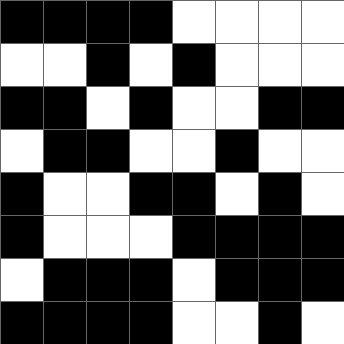[["black", "black", "black", "black", "white", "white", "white", "white"], ["white", "white", "black", "white", "black", "white", "white", "white"], ["black", "black", "white", "black", "white", "white", "black", "black"], ["white", "black", "black", "white", "white", "black", "white", "white"], ["black", "white", "white", "black", "black", "white", "black", "white"], ["black", "white", "white", "white", "black", "black", "black", "black"], ["white", "black", "black", "black", "white", "black", "black", "black"], ["black", "black", "black", "black", "white", "white", "black", "white"]]